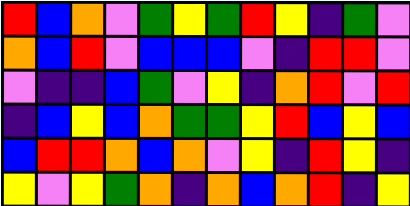[["red", "blue", "orange", "violet", "green", "yellow", "green", "red", "yellow", "indigo", "green", "violet"], ["orange", "blue", "red", "violet", "blue", "blue", "blue", "violet", "indigo", "red", "red", "violet"], ["violet", "indigo", "indigo", "blue", "green", "violet", "yellow", "indigo", "orange", "red", "violet", "red"], ["indigo", "blue", "yellow", "blue", "orange", "green", "green", "yellow", "red", "blue", "yellow", "blue"], ["blue", "red", "red", "orange", "blue", "orange", "violet", "yellow", "indigo", "red", "yellow", "indigo"], ["yellow", "violet", "yellow", "green", "orange", "indigo", "orange", "blue", "orange", "red", "indigo", "yellow"]]